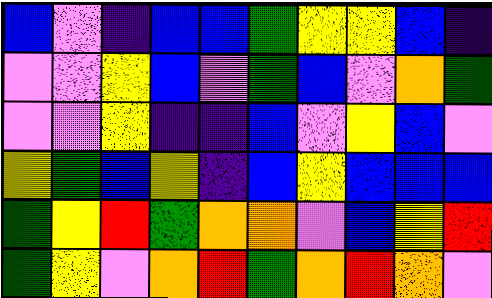[["blue", "violet", "indigo", "blue", "blue", "green", "yellow", "yellow", "blue", "indigo"], ["violet", "violet", "yellow", "blue", "violet", "green", "blue", "violet", "orange", "green"], ["violet", "violet", "yellow", "indigo", "indigo", "blue", "violet", "yellow", "blue", "violet"], ["yellow", "green", "blue", "yellow", "indigo", "blue", "yellow", "blue", "blue", "blue"], ["green", "yellow", "red", "green", "orange", "orange", "violet", "blue", "yellow", "red"], ["green", "yellow", "violet", "orange", "red", "green", "orange", "red", "orange", "violet"]]